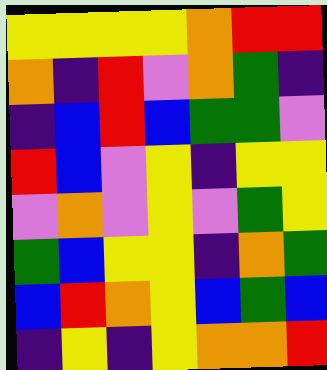[["yellow", "yellow", "yellow", "yellow", "orange", "red", "red"], ["orange", "indigo", "red", "violet", "orange", "green", "indigo"], ["indigo", "blue", "red", "blue", "green", "green", "violet"], ["red", "blue", "violet", "yellow", "indigo", "yellow", "yellow"], ["violet", "orange", "violet", "yellow", "violet", "green", "yellow"], ["green", "blue", "yellow", "yellow", "indigo", "orange", "green"], ["blue", "red", "orange", "yellow", "blue", "green", "blue"], ["indigo", "yellow", "indigo", "yellow", "orange", "orange", "red"]]